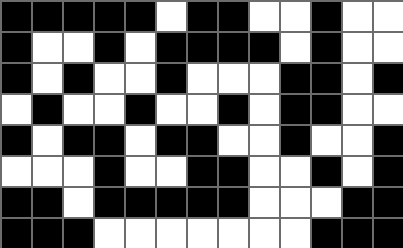[["black", "black", "black", "black", "black", "white", "black", "black", "white", "white", "black", "white", "white"], ["black", "white", "white", "black", "white", "black", "black", "black", "black", "white", "black", "white", "white"], ["black", "white", "black", "white", "white", "black", "white", "white", "white", "black", "black", "white", "black"], ["white", "black", "white", "white", "black", "white", "white", "black", "white", "black", "black", "white", "white"], ["black", "white", "black", "black", "white", "black", "black", "white", "white", "black", "white", "white", "black"], ["white", "white", "white", "black", "white", "white", "black", "black", "white", "white", "black", "white", "black"], ["black", "black", "white", "black", "black", "black", "black", "black", "white", "white", "white", "black", "black"], ["black", "black", "black", "white", "white", "white", "white", "white", "white", "white", "black", "black", "black"]]